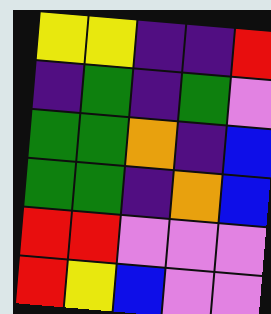[["yellow", "yellow", "indigo", "indigo", "red"], ["indigo", "green", "indigo", "green", "violet"], ["green", "green", "orange", "indigo", "blue"], ["green", "green", "indigo", "orange", "blue"], ["red", "red", "violet", "violet", "violet"], ["red", "yellow", "blue", "violet", "violet"]]